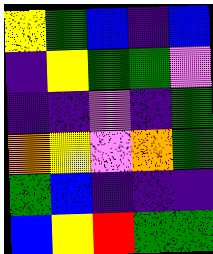[["yellow", "green", "blue", "indigo", "blue"], ["indigo", "yellow", "green", "green", "violet"], ["indigo", "indigo", "violet", "indigo", "green"], ["orange", "yellow", "violet", "orange", "green"], ["green", "blue", "indigo", "indigo", "indigo"], ["blue", "yellow", "red", "green", "green"]]